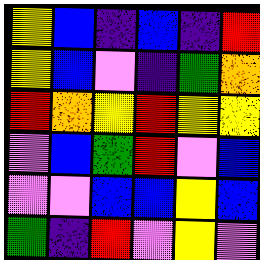[["yellow", "blue", "indigo", "blue", "indigo", "red"], ["yellow", "blue", "violet", "indigo", "green", "orange"], ["red", "orange", "yellow", "red", "yellow", "yellow"], ["violet", "blue", "green", "red", "violet", "blue"], ["violet", "violet", "blue", "blue", "yellow", "blue"], ["green", "indigo", "red", "violet", "yellow", "violet"]]